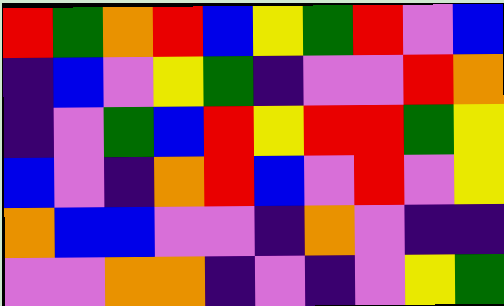[["red", "green", "orange", "red", "blue", "yellow", "green", "red", "violet", "blue"], ["indigo", "blue", "violet", "yellow", "green", "indigo", "violet", "violet", "red", "orange"], ["indigo", "violet", "green", "blue", "red", "yellow", "red", "red", "green", "yellow"], ["blue", "violet", "indigo", "orange", "red", "blue", "violet", "red", "violet", "yellow"], ["orange", "blue", "blue", "violet", "violet", "indigo", "orange", "violet", "indigo", "indigo"], ["violet", "violet", "orange", "orange", "indigo", "violet", "indigo", "violet", "yellow", "green"]]